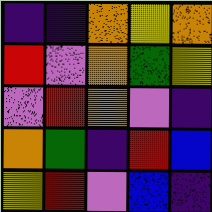[["indigo", "indigo", "orange", "yellow", "orange"], ["red", "violet", "orange", "green", "yellow"], ["violet", "red", "orange", "violet", "indigo"], ["orange", "green", "indigo", "red", "blue"], ["yellow", "red", "violet", "blue", "indigo"]]